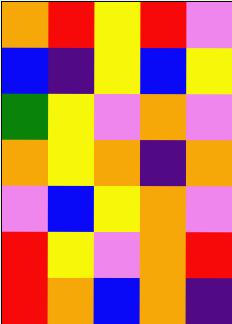[["orange", "red", "yellow", "red", "violet"], ["blue", "indigo", "yellow", "blue", "yellow"], ["green", "yellow", "violet", "orange", "violet"], ["orange", "yellow", "orange", "indigo", "orange"], ["violet", "blue", "yellow", "orange", "violet"], ["red", "yellow", "violet", "orange", "red"], ["red", "orange", "blue", "orange", "indigo"]]